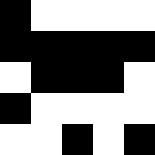[["black", "white", "white", "white", "white"], ["black", "black", "black", "black", "black"], ["white", "black", "black", "black", "white"], ["black", "white", "white", "white", "white"], ["white", "white", "black", "white", "black"]]